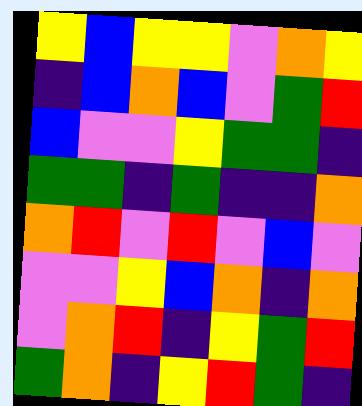[["yellow", "blue", "yellow", "yellow", "violet", "orange", "yellow"], ["indigo", "blue", "orange", "blue", "violet", "green", "red"], ["blue", "violet", "violet", "yellow", "green", "green", "indigo"], ["green", "green", "indigo", "green", "indigo", "indigo", "orange"], ["orange", "red", "violet", "red", "violet", "blue", "violet"], ["violet", "violet", "yellow", "blue", "orange", "indigo", "orange"], ["violet", "orange", "red", "indigo", "yellow", "green", "red"], ["green", "orange", "indigo", "yellow", "red", "green", "indigo"]]